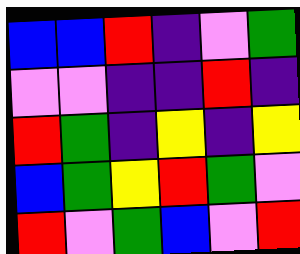[["blue", "blue", "red", "indigo", "violet", "green"], ["violet", "violet", "indigo", "indigo", "red", "indigo"], ["red", "green", "indigo", "yellow", "indigo", "yellow"], ["blue", "green", "yellow", "red", "green", "violet"], ["red", "violet", "green", "blue", "violet", "red"]]